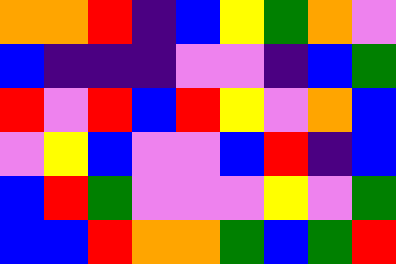[["orange", "orange", "red", "indigo", "blue", "yellow", "green", "orange", "violet"], ["blue", "indigo", "indigo", "indigo", "violet", "violet", "indigo", "blue", "green"], ["red", "violet", "red", "blue", "red", "yellow", "violet", "orange", "blue"], ["violet", "yellow", "blue", "violet", "violet", "blue", "red", "indigo", "blue"], ["blue", "red", "green", "violet", "violet", "violet", "yellow", "violet", "green"], ["blue", "blue", "red", "orange", "orange", "green", "blue", "green", "red"]]